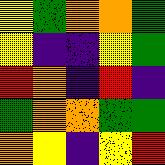[["yellow", "green", "orange", "orange", "green"], ["yellow", "indigo", "indigo", "yellow", "green"], ["red", "orange", "indigo", "red", "indigo"], ["green", "orange", "orange", "green", "green"], ["orange", "yellow", "indigo", "yellow", "red"]]